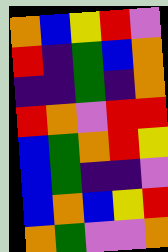[["orange", "blue", "yellow", "red", "violet"], ["red", "indigo", "green", "blue", "orange"], ["indigo", "indigo", "green", "indigo", "orange"], ["red", "orange", "violet", "red", "red"], ["blue", "green", "orange", "red", "yellow"], ["blue", "green", "indigo", "indigo", "violet"], ["blue", "orange", "blue", "yellow", "red"], ["orange", "green", "violet", "violet", "orange"]]